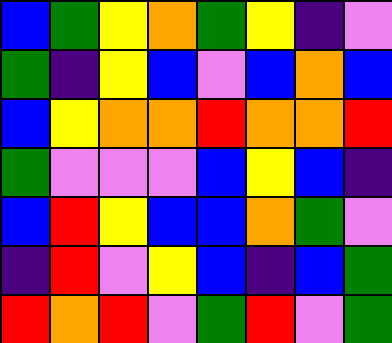[["blue", "green", "yellow", "orange", "green", "yellow", "indigo", "violet"], ["green", "indigo", "yellow", "blue", "violet", "blue", "orange", "blue"], ["blue", "yellow", "orange", "orange", "red", "orange", "orange", "red"], ["green", "violet", "violet", "violet", "blue", "yellow", "blue", "indigo"], ["blue", "red", "yellow", "blue", "blue", "orange", "green", "violet"], ["indigo", "red", "violet", "yellow", "blue", "indigo", "blue", "green"], ["red", "orange", "red", "violet", "green", "red", "violet", "green"]]